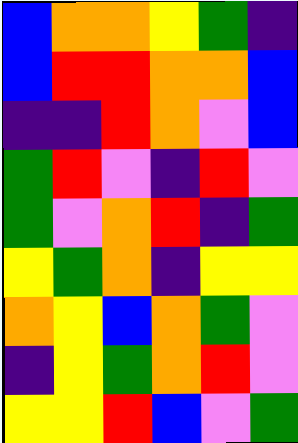[["blue", "orange", "orange", "yellow", "green", "indigo"], ["blue", "red", "red", "orange", "orange", "blue"], ["indigo", "indigo", "red", "orange", "violet", "blue"], ["green", "red", "violet", "indigo", "red", "violet"], ["green", "violet", "orange", "red", "indigo", "green"], ["yellow", "green", "orange", "indigo", "yellow", "yellow"], ["orange", "yellow", "blue", "orange", "green", "violet"], ["indigo", "yellow", "green", "orange", "red", "violet"], ["yellow", "yellow", "red", "blue", "violet", "green"]]